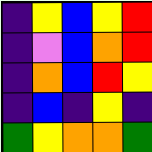[["indigo", "yellow", "blue", "yellow", "red"], ["indigo", "violet", "blue", "orange", "red"], ["indigo", "orange", "blue", "red", "yellow"], ["indigo", "blue", "indigo", "yellow", "indigo"], ["green", "yellow", "orange", "orange", "green"]]